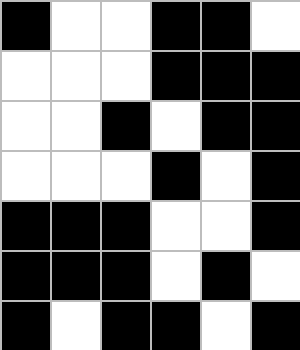[["black", "white", "white", "black", "black", "white"], ["white", "white", "white", "black", "black", "black"], ["white", "white", "black", "white", "black", "black"], ["white", "white", "white", "black", "white", "black"], ["black", "black", "black", "white", "white", "black"], ["black", "black", "black", "white", "black", "white"], ["black", "white", "black", "black", "white", "black"]]